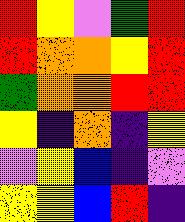[["red", "yellow", "violet", "green", "red"], ["red", "orange", "orange", "yellow", "red"], ["green", "orange", "orange", "red", "red"], ["yellow", "indigo", "orange", "indigo", "yellow"], ["violet", "yellow", "blue", "indigo", "violet"], ["yellow", "yellow", "blue", "red", "indigo"]]